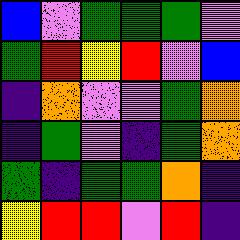[["blue", "violet", "green", "green", "green", "violet"], ["green", "red", "yellow", "red", "violet", "blue"], ["indigo", "orange", "violet", "violet", "green", "orange"], ["indigo", "green", "violet", "indigo", "green", "orange"], ["green", "indigo", "green", "green", "orange", "indigo"], ["yellow", "red", "red", "violet", "red", "indigo"]]